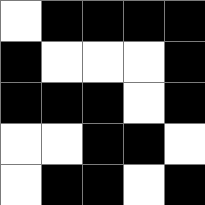[["white", "black", "black", "black", "black"], ["black", "white", "white", "white", "black"], ["black", "black", "black", "white", "black"], ["white", "white", "black", "black", "white"], ["white", "black", "black", "white", "black"]]